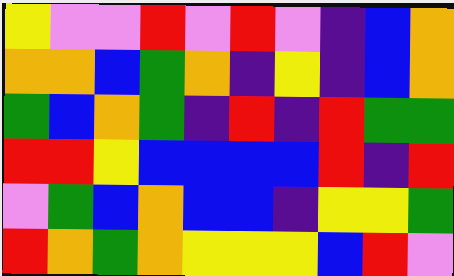[["yellow", "violet", "violet", "red", "violet", "red", "violet", "indigo", "blue", "orange"], ["orange", "orange", "blue", "green", "orange", "indigo", "yellow", "indigo", "blue", "orange"], ["green", "blue", "orange", "green", "indigo", "red", "indigo", "red", "green", "green"], ["red", "red", "yellow", "blue", "blue", "blue", "blue", "red", "indigo", "red"], ["violet", "green", "blue", "orange", "blue", "blue", "indigo", "yellow", "yellow", "green"], ["red", "orange", "green", "orange", "yellow", "yellow", "yellow", "blue", "red", "violet"]]